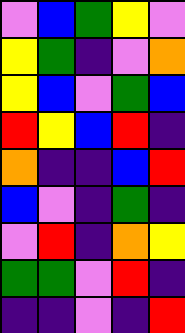[["violet", "blue", "green", "yellow", "violet"], ["yellow", "green", "indigo", "violet", "orange"], ["yellow", "blue", "violet", "green", "blue"], ["red", "yellow", "blue", "red", "indigo"], ["orange", "indigo", "indigo", "blue", "red"], ["blue", "violet", "indigo", "green", "indigo"], ["violet", "red", "indigo", "orange", "yellow"], ["green", "green", "violet", "red", "indigo"], ["indigo", "indigo", "violet", "indigo", "red"]]